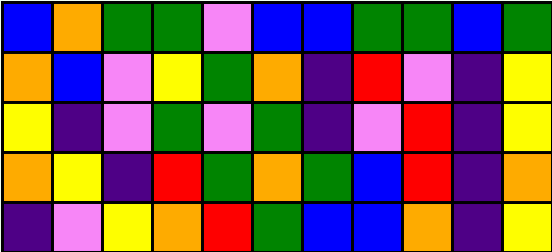[["blue", "orange", "green", "green", "violet", "blue", "blue", "green", "green", "blue", "green"], ["orange", "blue", "violet", "yellow", "green", "orange", "indigo", "red", "violet", "indigo", "yellow"], ["yellow", "indigo", "violet", "green", "violet", "green", "indigo", "violet", "red", "indigo", "yellow"], ["orange", "yellow", "indigo", "red", "green", "orange", "green", "blue", "red", "indigo", "orange"], ["indigo", "violet", "yellow", "orange", "red", "green", "blue", "blue", "orange", "indigo", "yellow"]]